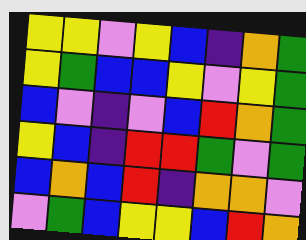[["yellow", "yellow", "violet", "yellow", "blue", "indigo", "orange", "green"], ["yellow", "green", "blue", "blue", "yellow", "violet", "yellow", "green"], ["blue", "violet", "indigo", "violet", "blue", "red", "orange", "green"], ["yellow", "blue", "indigo", "red", "red", "green", "violet", "green"], ["blue", "orange", "blue", "red", "indigo", "orange", "orange", "violet"], ["violet", "green", "blue", "yellow", "yellow", "blue", "red", "orange"]]